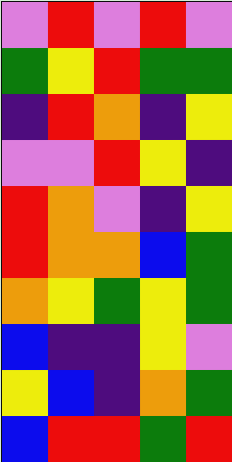[["violet", "red", "violet", "red", "violet"], ["green", "yellow", "red", "green", "green"], ["indigo", "red", "orange", "indigo", "yellow"], ["violet", "violet", "red", "yellow", "indigo"], ["red", "orange", "violet", "indigo", "yellow"], ["red", "orange", "orange", "blue", "green"], ["orange", "yellow", "green", "yellow", "green"], ["blue", "indigo", "indigo", "yellow", "violet"], ["yellow", "blue", "indigo", "orange", "green"], ["blue", "red", "red", "green", "red"]]